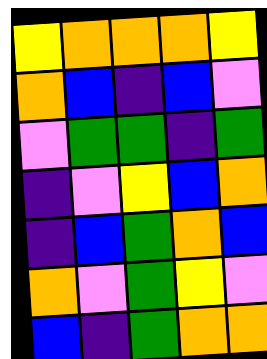[["yellow", "orange", "orange", "orange", "yellow"], ["orange", "blue", "indigo", "blue", "violet"], ["violet", "green", "green", "indigo", "green"], ["indigo", "violet", "yellow", "blue", "orange"], ["indigo", "blue", "green", "orange", "blue"], ["orange", "violet", "green", "yellow", "violet"], ["blue", "indigo", "green", "orange", "orange"]]